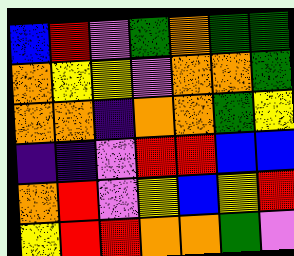[["blue", "red", "violet", "green", "orange", "green", "green"], ["orange", "yellow", "yellow", "violet", "orange", "orange", "green"], ["orange", "orange", "indigo", "orange", "orange", "green", "yellow"], ["indigo", "indigo", "violet", "red", "red", "blue", "blue"], ["orange", "red", "violet", "yellow", "blue", "yellow", "red"], ["yellow", "red", "red", "orange", "orange", "green", "violet"]]